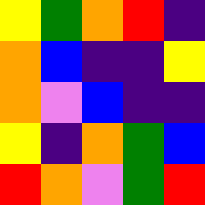[["yellow", "green", "orange", "red", "indigo"], ["orange", "blue", "indigo", "indigo", "yellow"], ["orange", "violet", "blue", "indigo", "indigo"], ["yellow", "indigo", "orange", "green", "blue"], ["red", "orange", "violet", "green", "red"]]